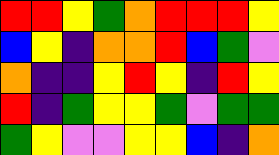[["red", "red", "yellow", "green", "orange", "red", "red", "red", "yellow"], ["blue", "yellow", "indigo", "orange", "orange", "red", "blue", "green", "violet"], ["orange", "indigo", "indigo", "yellow", "red", "yellow", "indigo", "red", "yellow"], ["red", "indigo", "green", "yellow", "yellow", "green", "violet", "green", "green"], ["green", "yellow", "violet", "violet", "yellow", "yellow", "blue", "indigo", "orange"]]